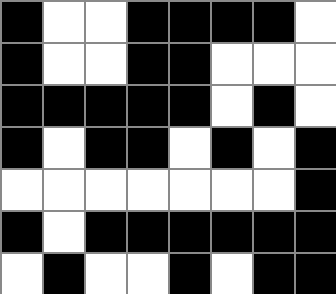[["black", "white", "white", "black", "black", "black", "black", "white"], ["black", "white", "white", "black", "black", "white", "white", "white"], ["black", "black", "black", "black", "black", "white", "black", "white"], ["black", "white", "black", "black", "white", "black", "white", "black"], ["white", "white", "white", "white", "white", "white", "white", "black"], ["black", "white", "black", "black", "black", "black", "black", "black"], ["white", "black", "white", "white", "black", "white", "black", "black"]]